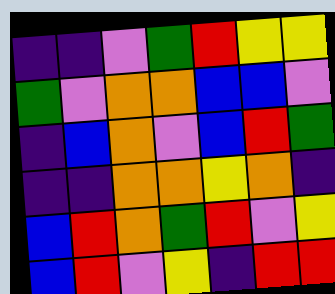[["indigo", "indigo", "violet", "green", "red", "yellow", "yellow"], ["green", "violet", "orange", "orange", "blue", "blue", "violet"], ["indigo", "blue", "orange", "violet", "blue", "red", "green"], ["indigo", "indigo", "orange", "orange", "yellow", "orange", "indigo"], ["blue", "red", "orange", "green", "red", "violet", "yellow"], ["blue", "red", "violet", "yellow", "indigo", "red", "red"]]